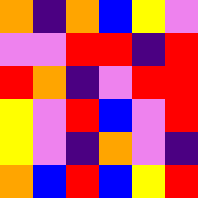[["orange", "indigo", "orange", "blue", "yellow", "violet"], ["violet", "violet", "red", "red", "indigo", "red"], ["red", "orange", "indigo", "violet", "red", "red"], ["yellow", "violet", "red", "blue", "violet", "red"], ["yellow", "violet", "indigo", "orange", "violet", "indigo"], ["orange", "blue", "red", "blue", "yellow", "red"]]